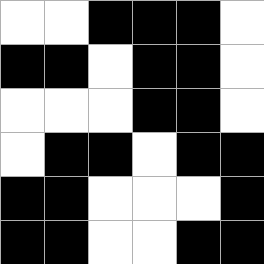[["white", "white", "black", "black", "black", "white"], ["black", "black", "white", "black", "black", "white"], ["white", "white", "white", "black", "black", "white"], ["white", "black", "black", "white", "black", "black"], ["black", "black", "white", "white", "white", "black"], ["black", "black", "white", "white", "black", "black"]]